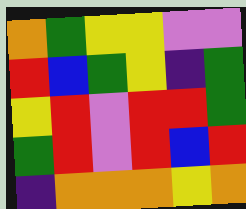[["orange", "green", "yellow", "yellow", "violet", "violet"], ["red", "blue", "green", "yellow", "indigo", "green"], ["yellow", "red", "violet", "red", "red", "green"], ["green", "red", "violet", "red", "blue", "red"], ["indigo", "orange", "orange", "orange", "yellow", "orange"]]